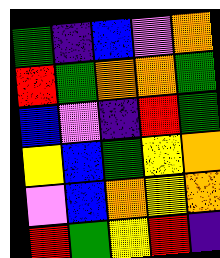[["green", "indigo", "blue", "violet", "orange"], ["red", "green", "orange", "orange", "green"], ["blue", "violet", "indigo", "red", "green"], ["yellow", "blue", "green", "yellow", "orange"], ["violet", "blue", "orange", "yellow", "orange"], ["red", "green", "yellow", "red", "indigo"]]